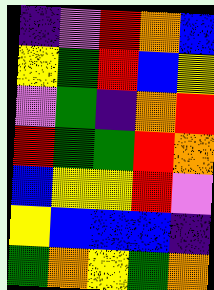[["indigo", "violet", "red", "orange", "blue"], ["yellow", "green", "red", "blue", "yellow"], ["violet", "green", "indigo", "orange", "red"], ["red", "green", "green", "red", "orange"], ["blue", "yellow", "yellow", "red", "violet"], ["yellow", "blue", "blue", "blue", "indigo"], ["green", "orange", "yellow", "green", "orange"]]